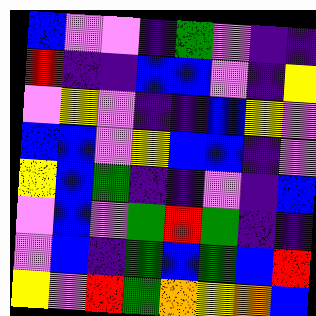[["blue", "violet", "violet", "indigo", "green", "violet", "indigo", "indigo"], ["red", "indigo", "indigo", "blue", "blue", "violet", "indigo", "yellow"], ["violet", "yellow", "violet", "indigo", "indigo", "blue", "yellow", "violet"], ["blue", "blue", "violet", "yellow", "blue", "blue", "indigo", "violet"], ["yellow", "blue", "green", "indigo", "indigo", "violet", "indigo", "blue"], ["violet", "blue", "violet", "green", "red", "green", "indigo", "indigo"], ["violet", "blue", "indigo", "green", "blue", "green", "blue", "red"], ["yellow", "violet", "red", "green", "orange", "yellow", "orange", "blue"]]